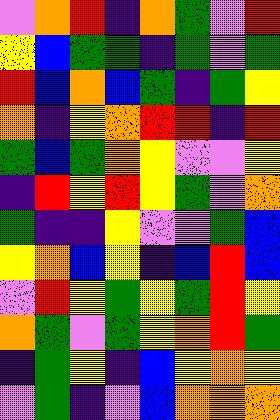[["violet", "orange", "red", "indigo", "orange", "green", "violet", "red"], ["yellow", "blue", "green", "green", "indigo", "green", "violet", "green"], ["red", "blue", "orange", "blue", "green", "indigo", "green", "yellow"], ["orange", "indigo", "yellow", "orange", "red", "red", "indigo", "red"], ["green", "blue", "green", "orange", "yellow", "violet", "violet", "yellow"], ["indigo", "red", "yellow", "red", "yellow", "green", "violet", "orange"], ["green", "indigo", "indigo", "yellow", "violet", "violet", "green", "blue"], ["yellow", "orange", "blue", "yellow", "indigo", "blue", "red", "blue"], ["violet", "red", "yellow", "green", "yellow", "green", "red", "yellow"], ["orange", "green", "violet", "green", "yellow", "orange", "red", "green"], ["indigo", "green", "yellow", "indigo", "blue", "yellow", "orange", "yellow"], ["violet", "green", "indigo", "violet", "blue", "orange", "orange", "orange"]]